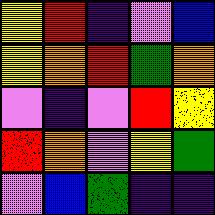[["yellow", "red", "indigo", "violet", "blue"], ["yellow", "orange", "red", "green", "orange"], ["violet", "indigo", "violet", "red", "yellow"], ["red", "orange", "violet", "yellow", "green"], ["violet", "blue", "green", "indigo", "indigo"]]